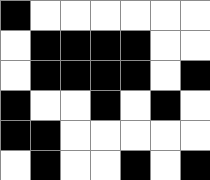[["black", "white", "white", "white", "white", "white", "white"], ["white", "black", "black", "black", "black", "white", "white"], ["white", "black", "black", "black", "black", "white", "black"], ["black", "white", "white", "black", "white", "black", "white"], ["black", "black", "white", "white", "white", "white", "white"], ["white", "black", "white", "white", "black", "white", "black"]]